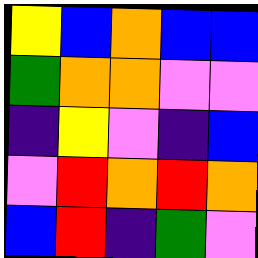[["yellow", "blue", "orange", "blue", "blue"], ["green", "orange", "orange", "violet", "violet"], ["indigo", "yellow", "violet", "indigo", "blue"], ["violet", "red", "orange", "red", "orange"], ["blue", "red", "indigo", "green", "violet"]]